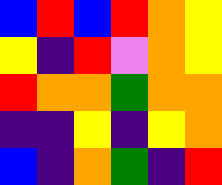[["blue", "red", "blue", "red", "orange", "yellow"], ["yellow", "indigo", "red", "violet", "orange", "yellow"], ["red", "orange", "orange", "green", "orange", "orange"], ["indigo", "indigo", "yellow", "indigo", "yellow", "orange"], ["blue", "indigo", "orange", "green", "indigo", "red"]]